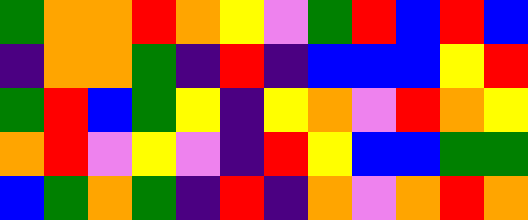[["green", "orange", "orange", "red", "orange", "yellow", "violet", "green", "red", "blue", "red", "blue"], ["indigo", "orange", "orange", "green", "indigo", "red", "indigo", "blue", "blue", "blue", "yellow", "red"], ["green", "red", "blue", "green", "yellow", "indigo", "yellow", "orange", "violet", "red", "orange", "yellow"], ["orange", "red", "violet", "yellow", "violet", "indigo", "red", "yellow", "blue", "blue", "green", "green"], ["blue", "green", "orange", "green", "indigo", "red", "indigo", "orange", "violet", "orange", "red", "orange"]]